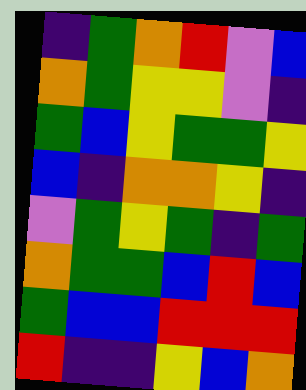[["indigo", "green", "orange", "red", "violet", "blue"], ["orange", "green", "yellow", "yellow", "violet", "indigo"], ["green", "blue", "yellow", "green", "green", "yellow"], ["blue", "indigo", "orange", "orange", "yellow", "indigo"], ["violet", "green", "yellow", "green", "indigo", "green"], ["orange", "green", "green", "blue", "red", "blue"], ["green", "blue", "blue", "red", "red", "red"], ["red", "indigo", "indigo", "yellow", "blue", "orange"]]